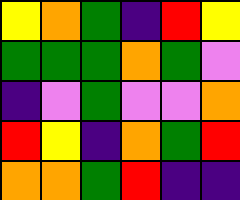[["yellow", "orange", "green", "indigo", "red", "yellow"], ["green", "green", "green", "orange", "green", "violet"], ["indigo", "violet", "green", "violet", "violet", "orange"], ["red", "yellow", "indigo", "orange", "green", "red"], ["orange", "orange", "green", "red", "indigo", "indigo"]]